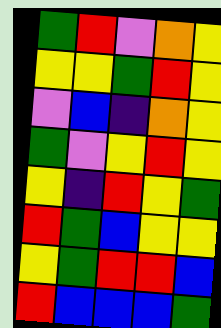[["green", "red", "violet", "orange", "yellow"], ["yellow", "yellow", "green", "red", "yellow"], ["violet", "blue", "indigo", "orange", "yellow"], ["green", "violet", "yellow", "red", "yellow"], ["yellow", "indigo", "red", "yellow", "green"], ["red", "green", "blue", "yellow", "yellow"], ["yellow", "green", "red", "red", "blue"], ["red", "blue", "blue", "blue", "green"]]